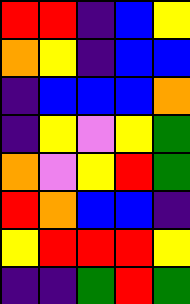[["red", "red", "indigo", "blue", "yellow"], ["orange", "yellow", "indigo", "blue", "blue"], ["indigo", "blue", "blue", "blue", "orange"], ["indigo", "yellow", "violet", "yellow", "green"], ["orange", "violet", "yellow", "red", "green"], ["red", "orange", "blue", "blue", "indigo"], ["yellow", "red", "red", "red", "yellow"], ["indigo", "indigo", "green", "red", "green"]]